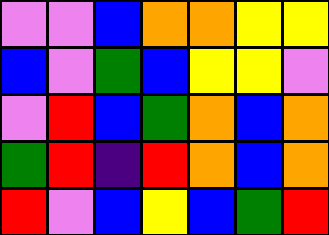[["violet", "violet", "blue", "orange", "orange", "yellow", "yellow"], ["blue", "violet", "green", "blue", "yellow", "yellow", "violet"], ["violet", "red", "blue", "green", "orange", "blue", "orange"], ["green", "red", "indigo", "red", "orange", "blue", "orange"], ["red", "violet", "blue", "yellow", "blue", "green", "red"]]